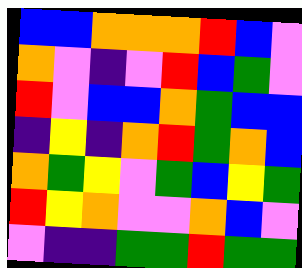[["blue", "blue", "orange", "orange", "orange", "red", "blue", "violet"], ["orange", "violet", "indigo", "violet", "red", "blue", "green", "violet"], ["red", "violet", "blue", "blue", "orange", "green", "blue", "blue"], ["indigo", "yellow", "indigo", "orange", "red", "green", "orange", "blue"], ["orange", "green", "yellow", "violet", "green", "blue", "yellow", "green"], ["red", "yellow", "orange", "violet", "violet", "orange", "blue", "violet"], ["violet", "indigo", "indigo", "green", "green", "red", "green", "green"]]